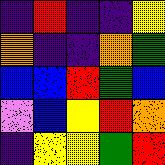[["indigo", "red", "indigo", "indigo", "yellow"], ["orange", "indigo", "indigo", "orange", "green"], ["blue", "blue", "red", "green", "blue"], ["violet", "blue", "yellow", "red", "orange"], ["indigo", "yellow", "yellow", "green", "red"]]